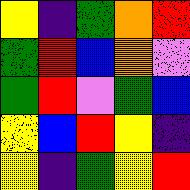[["yellow", "indigo", "green", "orange", "red"], ["green", "red", "blue", "orange", "violet"], ["green", "red", "violet", "green", "blue"], ["yellow", "blue", "red", "yellow", "indigo"], ["yellow", "indigo", "green", "yellow", "red"]]